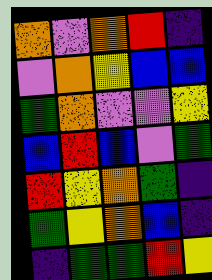[["orange", "violet", "orange", "red", "indigo"], ["violet", "orange", "yellow", "blue", "blue"], ["green", "orange", "violet", "violet", "yellow"], ["blue", "red", "blue", "violet", "green"], ["red", "yellow", "orange", "green", "indigo"], ["green", "yellow", "orange", "blue", "indigo"], ["indigo", "green", "green", "red", "yellow"]]